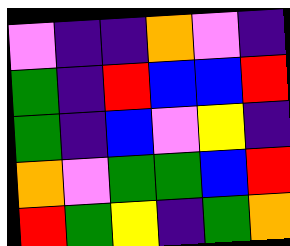[["violet", "indigo", "indigo", "orange", "violet", "indigo"], ["green", "indigo", "red", "blue", "blue", "red"], ["green", "indigo", "blue", "violet", "yellow", "indigo"], ["orange", "violet", "green", "green", "blue", "red"], ["red", "green", "yellow", "indigo", "green", "orange"]]